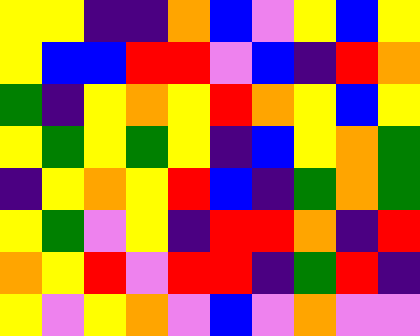[["yellow", "yellow", "indigo", "indigo", "orange", "blue", "violet", "yellow", "blue", "yellow"], ["yellow", "blue", "blue", "red", "red", "violet", "blue", "indigo", "red", "orange"], ["green", "indigo", "yellow", "orange", "yellow", "red", "orange", "yellow", "blue", "yellow"], ["yellow", "green", "yellow", "green", "yellow", "indigo", "blue", "yellow", "orange", "green"], ["indigo", "yellow", "orange", "yellow", "red", "blue", "indigo", "green", "orange", "green"], ["yellow", "green", "violet", "yellow", "indigo", "red", "red", "orange", "indigo", "red"], ["orange", "yellow", "red", "violet", "red", "red", "indigo", "green", "red", "indigo"], ["yellow", "violet", "yellow", "orange", "violet", "blue", "violet", "orange", "violet", "violet"]]